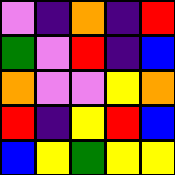[["violet", "indigo", "orange", "indigo", "red"], ["green", "violet", "red", "indigo", "blue"], ["orange", "violet", "violet", "yellow", "orange"], ["red", "indigo", "yellow", "red", "blue"], ["blue", "yellow", "green", "yellow", "yellow"]]